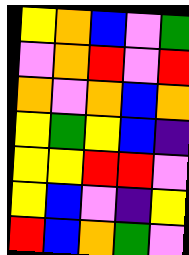[["yellow", "orange", "blue", "violet", "green"], ["violet", "orange", "red", "violet", "red"], ["orange", "violet", "orange", "blue", "orange"], ["yellow", "green", "yellow", "blue", "indigo"], ["yellow", "yellow", "red", "red", "violet"], ["yellow", "blue", "violet", "indigo", "yellow"], ["red", "blue", "orange", "green", "violet"]]